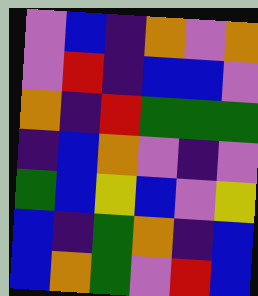[["violet", "blue", "indigo", "orange", "violet", "orange"], ["violet", "red", "indigo", "blue", "blue", "violet"], ["orange", "indigo", "red", "green", "green", "green"], ["indigo", "blue", "orange", "violet", "indigo", "violet"], ["green", "blue", "yellow", "blue", "violet", "yellow"], ["blue", "indigo", "green", "orange", "indigo", "blue"], ["blue", "orange", "green", "violet", "red", "blue"]]